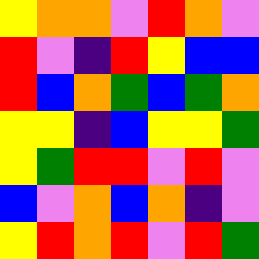[["yellow", "orange", "orange", "violet", "red", "orange", "violet"], ["red", "violet", "indigo", "red", "yellow", "blue", "blue"], ["red", "blue", "orange", "green", "blue", "green", "orange"], ["yellow", "yellow", "indigo", "blue", "yellow", "yellow", "green"], ["yellow", "green", "red", "red", "violet", "red", "violet"], ["blue", "violet", "orange", "blue", "orange", "indigo", "violet"], ["yellow", "red", "orange", "red", "violet", "red", "green"]]